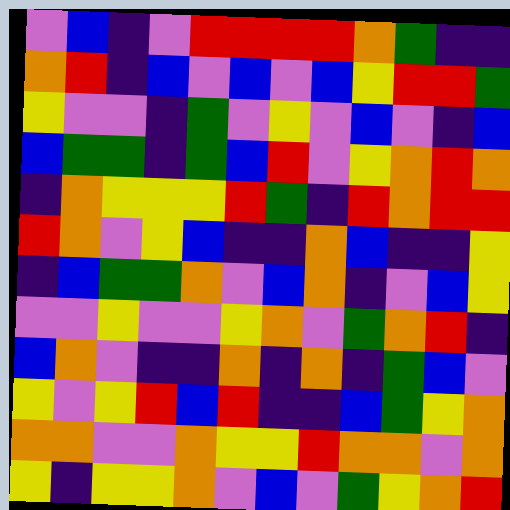[["violet", "blue", "indigo", "violet", "red", "red", "red", "red", "orange", "green", "indigo", "indigo"], ["orange", "red", "indigo", "blue", "violet", "blue", "violet", "blue", "yellow", "red", "red", "green"], ["yellow", "violet", "violet", "indigo", "green", "violet", "yellow", "violet", "blue", "violet", "indigo", "blue"], ["blue", "green", "green", "indigo", "green", "blue", "red", "violet", "yellow", "orange", "red", "orange"], ["indigo", "orange", "yellow", "yellow", "yellow", "red", "green", "indigo", "red", "orange", "red", "red"], ["red", "orange", "violet", "yellow", "blue", "indigo", "indigo", "orange", "blue", "indigo", "indigo", "yellow"], ["indigo", "blue", "green", "green", "orange", "violet", "blue", "orange", "indigo", "violet", "blue", "yellow"], ["violet", "violet", "yellow", "violet", "violet", "yellow", "orange", "violet", "green", "orange", "red", "indigo"], ["blue", "orange", "violet", "indigo", "indigo", "orange", "indigo", "orange", "indigo", "green", "blue", "violet"], ["yellow", "violet", "yellow", "red", "blue", "red", "indigo", "indigo", "blue", "green", "yellow", "orange"], ["orange", "orange", "violet", "violet", "orange", "yellow", "yellow", "red", "orange", "orange", "violet", "orange"], ["yellow", "indigo", "yellow", "yellow", "orange", "violet", "blue", "violet", "green", "yellow", "orange", "red"]]